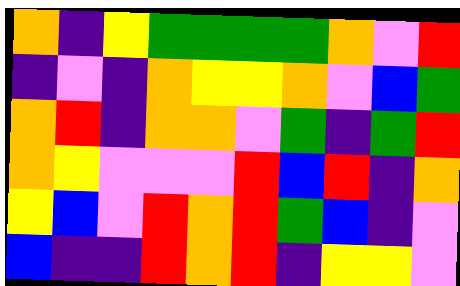[["orange", "indigo", "yellow", "green", "green", "green", "green", "orange", "violet", "red"], ["indigo", "violet", "indigo", "orange", "yellow", "yellow", "orange", "violet", "blue", "green"], ["orange", "red", "indigo", "orange", "orange", "violet", "green", "indigo", "green", "red"], ["orange", "yellow", "violet", "violet", "violet", "red", "blue", "red", "indigo", "orange"], ["yellow", "blue", "violet", "red", "orange", "red", "green", "blue", "indigo", "violet"], ["blue", "indigo", "indigo", "red", "orange", "red", "indigo", "yellow", "yellow", "violet"]]